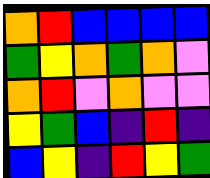[["orange", "red", "blue", "blue", "blue", "blue"], ["green", "yellow", "orange", "green", "orange", "violet"], ["orange", "red", "violet", "orange", "violet", "violet"], ["yellow", "green", "blue", "indigo", "red", "indigo"], ["blue", "yellow", "indigo", "red", "yellow", "green"]]